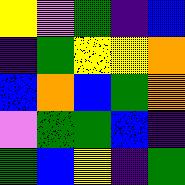[["yellow", "violet", "green", "indigo", "blue"], ["indigo", "green", "yellow", "yellow", "orange"], ["blue", "orange", "blue", "green", "orange"], ["violet", "green", "green", "blue", "indigo"], ["green", "blue", "yellow", "indigo", "green"]]